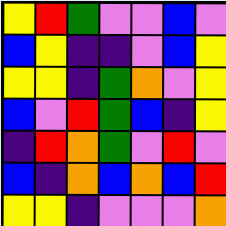[["yellow", "red", "green", "violet", "violet", "blue", "violet"], ["blue", "yellow", "indigo", "indigo", "violet", "blue", "yellow"], ["yellow", "yellow", "indigo", "green", "orange", "violet", "yellow"], ["blue", "violet", "red", "green", "blue", "indigo", "yellow"], ["indigo", "red", "orange", "green", "violet", "red", "violet"], ["blue", "indigo", "orange", "blue", "orange", "blue", "red"], ["yellow", "yellow", "indigo", "violet", "violet", "violet", "orange"]]